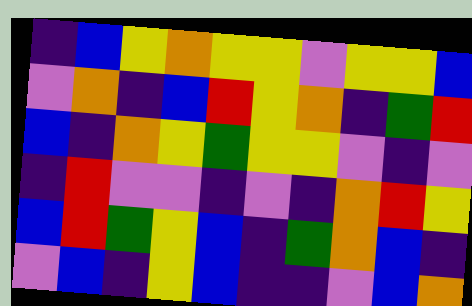[["indigo", "blue", "yellow", "orange", "yellow", "yellow", "violet", "yellow", "yellow", "blue"], ["violet", "orange", "indigo", "blue", "red", "yellow", "orange", "indigo", "green", "red"], ["blue", "indigo", "orange", "yellow", "green", "yellow", "yellow", "violet", "indigo", "violet"], ["indigo", "red", "violet", "violet", "indigo", "violet", "indigo", "orange", "red", "yellow"], ["blue", "red", "green", "yellow", "blue", "indigo", "green", "orange", "blue", "indigo"], ["violet", "blue", "indigo", "yellow", "blue", "indigo", "indigo", "violet", "blue", "orange"]]